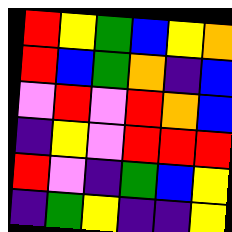[["red", "yellow", "green", "blue", "yellow", "orange"], ["red", "blue", "green", "orange", "indigo", "blue"], ["violet", "red", "violet", "red", "orange", "blue"], ["indigo", "yellow", "violet", "red", "red", "red"], ["red", "violet", "indigo", "green", "blue", "yellow"], ["indigo", "green", "yellow", "indigo", "indigo", "yellow"]]